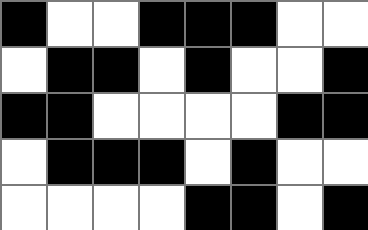[["black", "white", "white", "black", "black", "black", "white", "white"], ["white", "black", "black", "white", "black", "white", "white", "black"], ["black", "black", "white", "white", "white", "white", "black", "black"], ["white", "black", "black", "black", "white", "black", "white", "white"], ["white", "white", "white", "white", "black", "black", "white", "black"]]